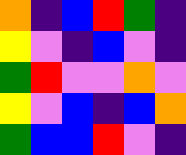[["orange", "indigo", "blue", "red", "green", "indigo"], ["yellow", "violet", "indigo", "blue", "violet", "indigo"], ["green", "red", "violet", "violet", "orange", "violet"], ["yellow", "violet", "blue", "indigo", "blue", "orange"], ["green", "blue", "blue", "red", "violet", "indigo"]]